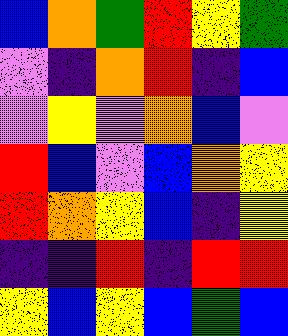[["blue", "orange", "green", "red", "yellow", "green"], ["violet", "indigo", "orange", "red", "indigo", "blue"], ["violet", "yellow", "violet", "orange", "blue", "violet"], ["red", "blue", "violet", "blue", "orange", "yellow"], ["red", "orange", "yellow", "blue", "indigo", "yellow"], ["indigo", "indigo", "red", "indigo", "red", "red"], ["yellow", "blue", "yellow", "blue", "green", "blue"]]